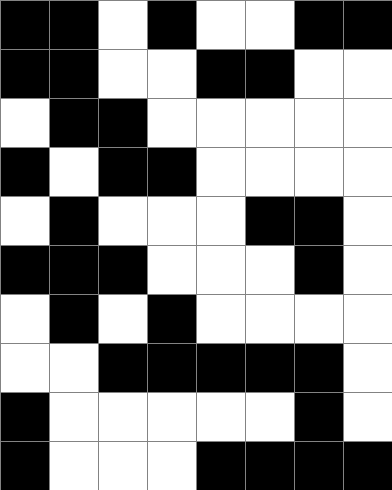[["black", "black", "white", "black", "white", "white", "black", "black"], ["black", "black", "white", "white", "black", "black", "white", "white"], ["white", "black", "black", "white", "white", "white", "white", "white"], ["black", "white", "black", "black", "white", "white", "white", "white"], ["white", "black", "white", "white", "white", "black", "black", "white"], ["black", "black", "black", "white", "white", "white", "black", "white"], ["white", "black", "white", "black", "white", "white", "white", "white"], ["white", "white", "black", "black", "black", "black", "black", "white"], ["black", "white", "white", "white", "white", "white", "black", "white"], ["black", "white", "white", "white", "black", "black", "black", "black"]]